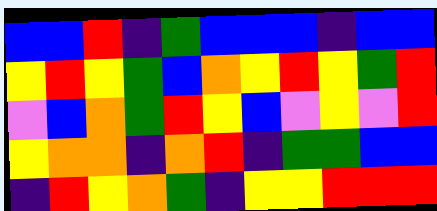[["blue", "blue", "red", "indigo", "green", "blue", "blue", "blue", "indigo", "blue", "blue"], ["yellow", "red", "yellow", "green", "blue", "orange", "yellow", "red", "yellow", "green", "red"], ["violet", "blue", "orange", "green", "red", "yellow", "blue", "violet", "yellow", "violet", "red"], ["yellow", "orange", "orange", "indigo", "orange", "red", "indigo", "green", "green", "blue", "blue"], ["indigo", "red", "yellow", "orange", "green", "indigo", "yellow", "yellow", "red", "red", "red"]]